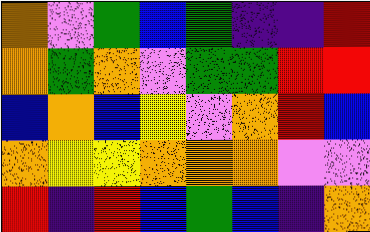[["orange", "violet", "green", "blue", "green", "indigo", "indigo", "red"], ["orange", "green", "orange", "violet", "green", "green", "red", "red"], ["blue", "orange", "blue", "yellow", "violet", "orange", "red", "blue"], ["orange", "yellow", "yellow", "orange", "orange", "orange", "violet", "violet"], ["red", "indigo", "red", "blue", "green", "blue", "indigo", "orange"]]